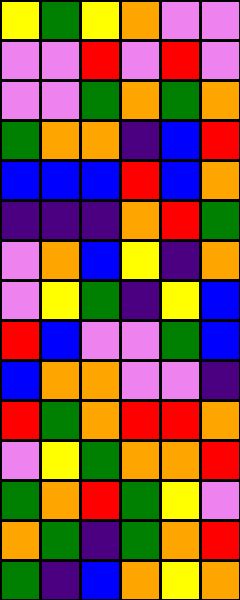[["yellow", "green", "yellow", "orange", "violet", "violet"], ["violet", "violet", "red", "violet", "red", "violet"], ["violet", "violet", "green", "orange", "green", "orange"], ["green", "orange", "orange", "indigo", "blue", "red"], ["blue", "blue", "blue", "red", "blue", "orange"], ["indigo", "indigo", "indigo", "orange", "red", "green"], ["violet", "orange", "blue", "yellow", "indigo", "orange"], ["violet", "yellow", "green", "indigo", "yellow", "blue"], ["red", "blue", "violet", "violet", "green", "blue"], ["blue", "orange", "orange", "violet", "violet", "indigo"], ["red", "green", "orange", "red", "red", "orange"], ["violet", "yellow", "green", "orange", "orange", "red"], ["green", "orange", "red", "green", "yellow", "violet"], ["orange", "green", "indigo", "green", "orange", "red"], ["green", "indigo", "blue", "orange", "yellow", "orange"]]